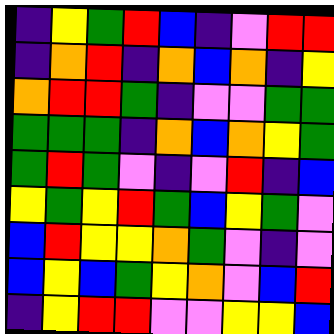[["indigo", "yellow", "green", "red", "blue", "indigo", "violet", "red", "red"], ["indigo", "orange", "red", "indigo", "orange", "blue", "orange", "indigo", "yellow"], ["orange", "red", "red", "green", "indigo", "violet", "violet", "green", "green"], ["green", "green", "green", "indigo", "orange", "blue", "orange", "yellow", "green"], ["green", "red", "green", "violet", "indigo", "violet", "red", "indigo", "blue"], ["yellow", "green", "yellow", "red", "green", "blue", "yellow", "green", "violet"], ["blue", "red", "yellow", "yellow", "orange", "green", "violet", "indigo", "violet"], ["blue", "yellow", "blue", "green", "yellow", "orange", "violet", "blue", "red"], ["indigo", "yellow", "red", "red", "violet", "violet", "yellow", "yellow", "blue"]]